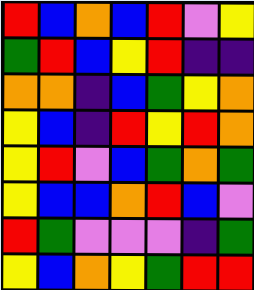[["red", "blue", "orange", "blue", "red", "violet", "yellow"], ["green", "red", "blue", "yellow", "red", "indigo", "indigo"], ["orange", "orange", "indigo", "blue", "green", "yellow", "orange"], ["yellow", "blue", "indigo", "red", "yellow", "red", "orange"], ["yellow", "red", "violet", "blue", "green", "orange", "green"], ["yellow", "blue", "blue", "orange", "red", "blue", "violet"], ["red", "green", "violet", "violet", "violet", "indigo", "green"], ["yellow", "blue", "orange", "yellow", "green", "red", "red"]]